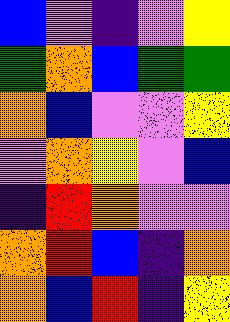[["blue", "violet", "indigo", "violet", "yellow"], ["green", "orange", "blue", "green", "green"], ["orange", "blue", "violet", "violet", "yellow"], ["violet", "orange", "yellow", "violet", "blue"], ["indigo", "red", "orange", "violet", "violet"], ["orange", "red", "blue", "indigo", "orange"], ["orange", "blue", "red", "indigo", "yellow"]]